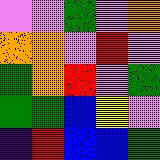[["violet", "violet", "green", "violet", "orange"], ["orange", "orange", "violet", "red", "violet"], ["green", "orange", "red", "violet", "green"], ["green", "green", "blue", "yellow", "violet"], ["indigo", "red", "blue", "blue", "green"]]